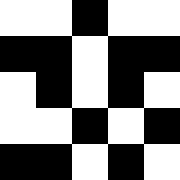[["white", "white", "black", "white", "white"], ["black", "black", "white", "black", "black"], ["white", "black", "white", "black", "white"], ["white", "white", "black", "white", "black"], ["black", "black", "white", "black", "white"]]